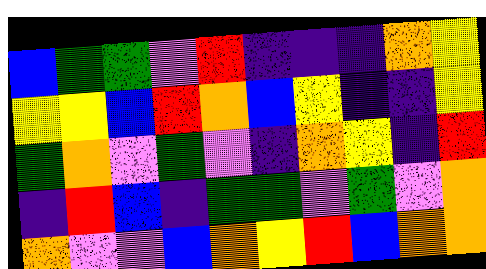[["blue", "green", "green", "violet", "red", "indigo", "indigo", "indigo", "orange", "yellow"], ["yellow", "yellow", "blue", "red", "orange", "blue", "yellow", "indigo", "indigo", "yellow"], ["green", "orange", "violet", "green", "violet", "indigo", "orange", "yellow", "indigo", "red"], ["indigo", "red", "blue", "indigo", "green", "green", "violet", "green", "violet", "orange"], ["orange", "violet", "violet", "blue", "orange", "yellow", "red", "blue", "orange", "orange"]]